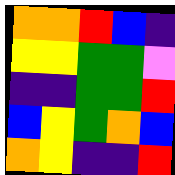[["orange", "orange", "red", "blue", "indigo"], ["yellow", "yellow", "green", "green", "violet"], ["indigo", "indigo", "green", "green", "red"], ["blue", "yellow", "green", "orange", "blue"], ["orange", "yellow", "indigo", "indigo", "red"]]